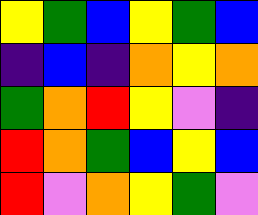[["yellow", "green", "blue", "yellow", "green", "blue"], ["indigo", "blue", "indigo", "orange", "yellow", "orange"], ["green", "orange", "red", "yellow", "violet", "indigo"], ["red", "orange", "green", "blue", "yellow", "blue"], ["red", "violet", "orange", "yellow", "green", "violet"]]